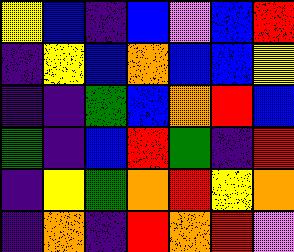[["yellow", "blue", "indigo", "blue", "violet", "blue", "red"], ["indigo", "yellow", "blue", "orange", "blue", "blue", "yellow"], ["indigo", "indigo", "green", "blue", "orange", "red", "blue"], ["green", "indigo", "blue", "red", "green", "indigo", "red"], ["indigo", "yellow", "green", "orange", "red", "yellow", "orange"], ["indigo", "orange", "indigo", "red", "orange", "red", "violet"]]